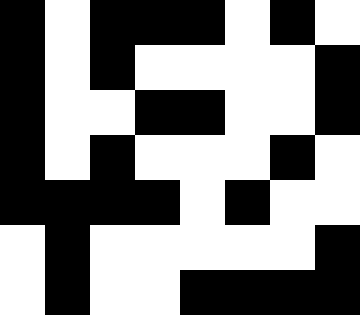[["black", "white", "black", "black", "black", "white", "black", "white"], ["black", "white", "black", "white", "white", "white", "white", "black"], ["black", "white", "white", "black", "black", "white", "white", "black"], ["black", "white", "black", "white", "white", "white", "black", "white"], ["black", "black", "black", "black", "white", "black", "white", "white"], ["white", "black", "white", "white", "white", "white", "white", "black"], ["white", "black", "white", "white", "black", "black", "black", "black"]]